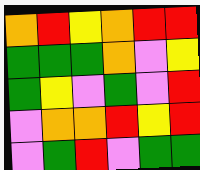[["orange", "red", "yellow", "orange", "red", "red"], ["green", "green", "green", "orange", "violet", "yellow"], ["green", "yellow", "violet", "green", "violet", "red"], ["violet", "orange", "orange", "red", "yellow", "red"], ["violet", "green", "red", "violet", "green", "green"]]